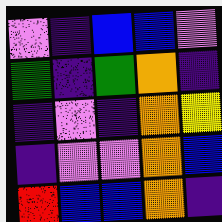[["violet", "indigo", "blue", "blue", "violet"], ["green", "indigo", "green", "orange", "indigo"], ["indigo", "violet", "indigo", "orange", "yellow"], ["indigo", "violet", "violet", "orange", "blue"], ["red", "blue", "blue", "orange", "indigo"]]